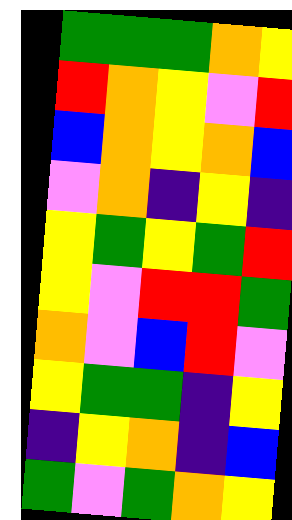[["green", "green", "green", "orange", "yellow"], ["red", "orange", "yellow", "violet", "red"], ["blue", "orange", "yellow", "orange", "blue"], ["violet", "orange", "indigo", "yellow", "indigo"], ["yellow", "green", "yellow", "green", "red"], ["yellow", "violet", "red", "red", "green"], ["orange", "violet", "blue", "red", "violet"], ["yellow", "green", "green", "indigo", "yellow"], ["indigo", "yellow", "orange", "indigo", "blue"], ["green", "violet", "green", "orange", "yellow"]]